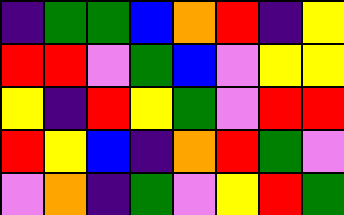[["indigo", "green", "green", "blue", "orange", "red", "indigo", "yellow"], ["red", "red", "violet", "green", "blue", "violet", "yellow", "yellow"], ["yellow", "indigo", "red", "yellow", "green", "violet", "red", "red"], ["red", "yellow", "blue", "indigo", "orange", "red", "green", "violet"], ["violet", "orange", "indigo", "green", "violet", "yellow", "red", "green"]]